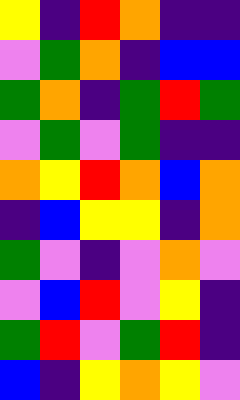[["yellow", "indigo", "red", "orange", "indigo", "indigo"], ["violet", "green", "orange", "indigo", "blue", "blue"], ["green", "orange", "indigo", "green", "red", "green"], ["violet", "green", "violet", "green", "indigo", "indigo"], ["orange", "yellow", "red", "orange", "blue", "orange"], ["indigo", "blue", "yellow", "yellow", "indigo", "orange"], ["green", "violet", "indigo", "violet", "orange", "violet"], ["violet", "blue", "red", "violet", "yellow", "indigo"], ["green", "red", "violet", "green", "red", "indigo"], ["blue", "indigo", "yellow", "orange", "yellow", "violet"]]